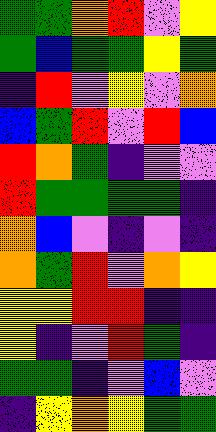[["green", "green", "orange", "red", "violet", "yellow"], ["green", "blue", "green", "green", "yellow", "green"], ["indigo", "red", "violet", "yellow", "violet", "orange"], ["blue", "green", "red", "violet", "red", "blue"], ["red", "orange", "green", "indigo", "violet", "violet"], ["red", "green", "green", "green", "green", "indigo"], ["orange", "blue", "violet", "indigo", "violet", "indigo"], ["orange", "green", "red", "violet", "orange", "yellow"], ["yellow", "yellow", "red", "red", "indigo", "indigo"], ["yellow", "indigo", "violet", "red", "green", "indigo"], ["green", "green", "indigo", "violet", "blue", "violet"], ["indigo", "yellow", "orange", "yellow", "green", "green"]]